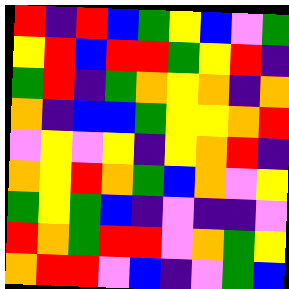[["red", "indigo", "red", "blue", "green", "yellow", "blue", "violet", "green"], ["yellow", "red", "blue", "red", "red", "green", "yellow", "red", "indigo"], ["green", "red", "indigo", "green", "orange", "yellow", "orange", "indigo", "orange"], ["orange", "indigo", "blue", "blue", "green", "yellow", "yellow", "orange", "red"], ["violet", "yellow", "violet", "yellow", "indigo", "yellow", "orange", "red", "indigo"], ["orange", "yellow", "red", "orange", "green", "blue", "orange", "violet", "yellow"], ["green", "yellow", "green", "blue", "indigo", "violet", "indigo", "indigo", "violet"], ["red", "orange", "green", "red", "red", "violet", "orange", "green", "yellow"], ["orange", "red", "red", "violet", "blue", "indigo", "violet", "green", "blue"]]